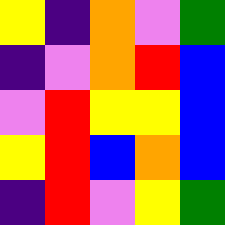[["yellow", "indigo", "orange", "violet", "green"], ["indigo", "violet", "orange", "red", "blue"], ["violet", "red", "yellow", "yellow", "blue"], ["yellow", "red", "blue", "orange", "blue"], ["indigo", "red", "violet", "yellow", "green"]]